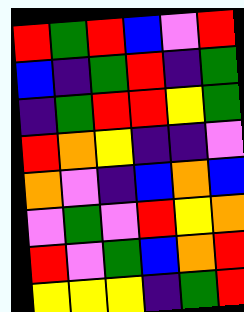[["red", "green", "red", "blue", "violet", "red"], ["blue", "indigo", "green", "red", "indigo", "green"], ["indigo", "green", "red", "red", "yellow", "green"], ["red", "orange", "yellow", "indigo", "indigo", "violet"], ["orange", "violet", "indigo", "blue", "orange", "blue"], ["violet", "green", "violet", "red", "yellow", "orange"], ["red", "violet", "green", "blue", "orange", "red"], ["yellow", "yellow", "yellow", "indigo", "green", "red"]]